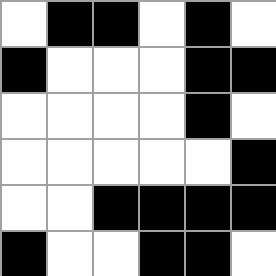[["white", "black", "black", "white", "black", "white"], ["black", "white", "white", "white", "black", "black"], ["white", "white", "white", "white", "black", "white"], ["white", "white", "white", "white", "white", "black"], ["white", "white", "black", "black", "black", "black"], ["black", "white", "white", "black", "black", "white"]]